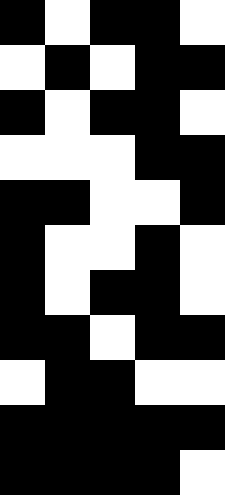[["black", "white", "black", "black", "white"], ["white", "black", "white", "black", "black"], ["black", "white", "black", "black", "white"], ["white", "white", "white", "black", "black"], ["black", "black", "white", "white", "black"], ["black", "white", "white", "black", "white"], ["black", "white", "black", "black", "white"], ["black", "black", "white", "black", "black"], ["white", "black", "black", "white", "white"], ["black", "black", "black", "black", "black"], ["black", "black", "black", "black", "white"]]